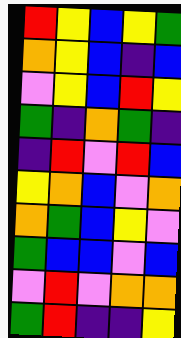[["red", "yellow", "blue", "yellow", "green"], ["orange", "yellow", "blue", "indigo", "blue"], ["violet", "yellow", "blue", "red", "yellow"], ["green", "indigo", "orange", "green", "indigo"], ["indigo", "red", "violet", "red", "blue"], ["yellow", "orange", "blue", "violet", "orange"], ["orange", "green", "blue", "yellow", "violet"], ["green", "blue", "blue", "violet", "blue"], ["violet", "red", "violet", "orange", "orange"], ["green", "red", "indigo", "indigo", "yellow"]]